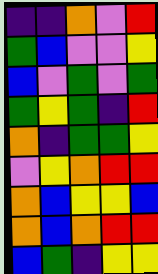[["indigo", "indigo", "orange", "violet", "red"], ["green", "blue", "violet", "violet", "yellow"], ["blue", "violet", "green", "violet", "green"], ["green", "yellow", "green", "indigo", "red"], ["orange", "indigo", "green", "green", "yellow"], ["violet", "yellow", "orange", "red", "red"], ["orange", "blue", "yellow", "yellow", "blue"], ["orange", "blue", "orange", "red", "red"], ["blue", "green", "indigo", "yellow", "yellow"]]